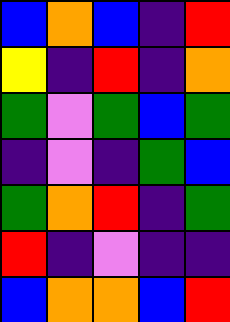[["blue", "orange", "blue", "indigo", "red"], ["yellow", "indigo", "red", "indigo", "orange"], ["green", "violet", "green", "blue", "green"], ["indigo", "violet", "indigo", "green", "blue"], ["green", "orange", "red", "indigo", "green"], ["red", "indigo", "violet", "indigo", "indigo"], ["blue", "orange", "orange", "blue", "red"]]